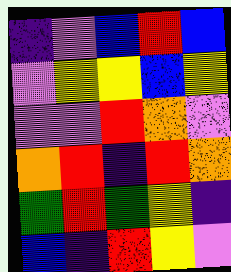[["indigo", "violet", "blue", "red", "blue"], ["violet", "yellow", "yellow", "blue", "yellow"], ["violet", "violet", "red", "orange", "violet"], ["orange", "red", "indigo", "red", "orange"], ["green", "red", "green", "yellow", "indigo"], ["blue", "indigo", "red", "yellow", "violet"]]